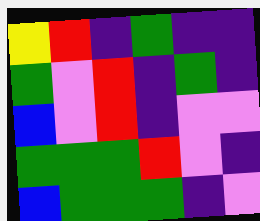[["yellow", "red", "indigo", "green", "indigo", "indigo"], ["green", "violet", "red", "indigo", "green", "indigo"], ["blue", "violet", "red", "indigo", "violet", "violet"], ["green", "green", "green", "red", "violet", "indigo"], ["blue", "green", "green", "green", "indigo", "violet"]]